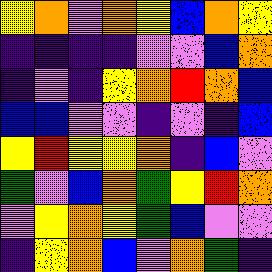[["yellow", "orange", "violet", "orange", "yellow", "blue", "orange", "yellow"], ["indigo", "indigo", "indigo", "indigo", "violet", "violet", "blue", "orange"], ["indigo", "violet", "indigo", "yellow", "orange", "red", "orange", "blue"], ["blue", "blue", "violet", "violet", "indigo", "violet", "indigo", "blue"], ["yellow", "red", "yellow", "yellow", "orange", "indigo", "blue", "violet"], ["green", "violet", "blue", "orange", "green", "yellow", "red", "orange"], ["violet", "yellow", "orange", "yellow", "green", "blue", "violet", "violet"], ["indigo", "yellow", "orange", "blue", "violet", "orange", "green", "indigo"]]